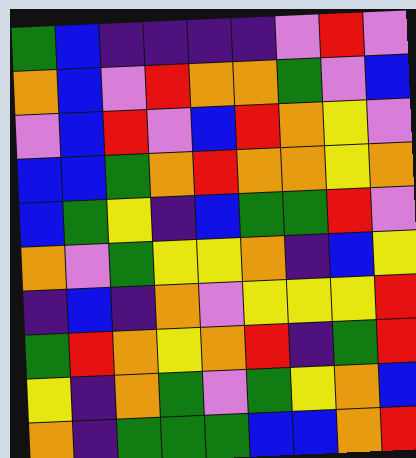[["green", "blue", "indigo", "indigo", "indigo", "indigo", "violet", "red", "violet"], ["orange", "blue", "violet", "red", "orange", "orange", "green", "violet", "blue"], ["violet", "blue", "red", "violet", "blue", "red", "orange", "yellow", "violet"], ["blue", "blue", "green", "orange", "red", "orange", "orange", "yellow", "orange"], ["blue", "green", "yellow", "indigo", "blue", "green", "green", "red", "violet"], ["orange", "violet", "green", "yellow", "yellow", "orange", "indigo", "blue", "yellow"], ["indigo", "blue", "indigo", "orange", "violet", "yellow", "yellow", "yellow", "red"], ["green", "red", "orange", "yellow", "orange", "red", "indigo", "green", "red"], ["yellow", "indigo", "orange", "green", "violet", "green", "yellow", "orange", "blue"], ["orange", "indigo", "green", "green", "green", "blue", "blue", "orange", "red"]]